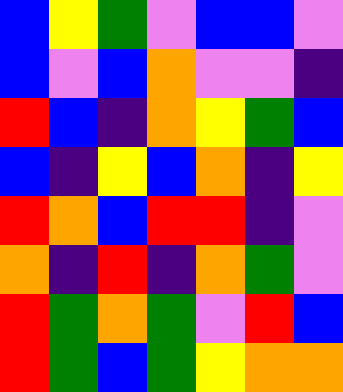[["blue", "yellow", "green", "violet", "blue", "blue", "violet"], ["blue", "violet", "blue", "orange", "violet", "violet", "indigo"], ["red", "blue", "indigo", "orange", "yellow", "green", "blue"], ["blue", "indigo", "yellow", "blue", "orange", "indigo", "yellow"], ["red", "orange", "blue", "red", "red", "indigo", "violet"], ["orange", "indigo", "red", "indigo", "orange", "green", "violet"], ["red", "green", "orange", "green", "violet", "red", "blue"], ["red", "green", "blue", "green", "yellow", "orange", "orange"]]